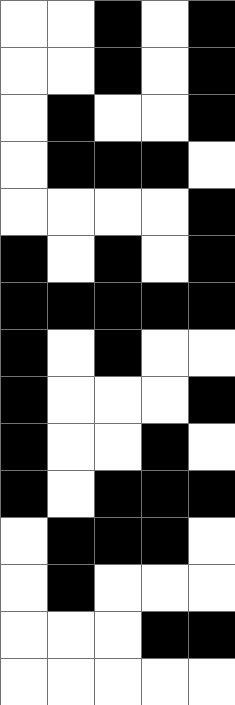[["white", "white", "black", "white", "black"], ["white", "white", "black", "white", "black"], ["white", "black", "white", "white", "black"], ["white", "black", "black", "black", "white"], ["white", "white", "white", "white", "black"], ["black", "white", "black", "white", "black"], ["black", "black", "black", "black", "black"], ["black", "white", "black", "white", "white"], ["black", "white", "white", "white", "black"], ["black", "white", "white", "black", "white"], ["black", "white", "black", "black", "black"], ["white", "black", "black", "black", "white"], ["white", "black", "white", "white", "white"], ["white", "white", "white", "black", "black"], ["white", "white", "white", "white", "white"]]